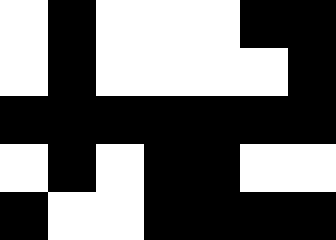[["white", "black", "white", "white", "white", "black", "black"], ["white", "black", "white", "white", "white", "white", "black"], ["black", "black", "black", "black", "black", "black", "black"], ["white", "black", "white", "black", "black", "white", "white"], ["black", "white", "white", "black", "black", "black", "black"]]